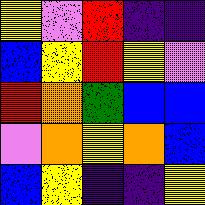[["yellow", "violet", "red", "indigo", "indigo"], ["blue", "yellow", "red", "yellow", "violet"], ["red", "orange", "green", "blue", "blue"], ["violet", "orange", "yellow", "orange", "blue"], ["blue", "yellow", "indigo", "indigo", "yellow"]]